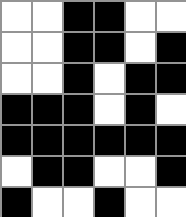[["white", "white", "black", "black", "white", "white"], ["white", "white", "black", "black", "white", "black"], ["white", "white", "black", "white", "black", "black"], ["black", "black", "black", "white", "black", "white"], ["black", "black", "black", "black", "black", "black"], ["white", "black", "black", "white", "white", "black"], ["black", "white", "white", "black", "white", "white"]]